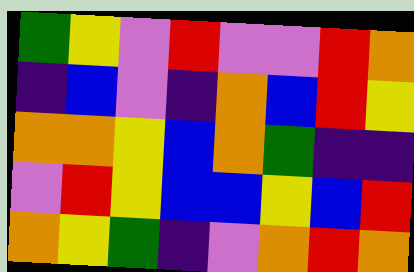[["green", "yellow", "violet", "red", "violet", "violet", "red", "orange"], ["indigo", "blue", "violet", "indigo", "orange", "blue", "red", "yellow"], ["orange", "orange", "yellow", "blue", "orange", "green", "indigo", "indigo"], ["violet", "red", "yellow", "blue", "blue", "yellow", "blue", "red"], ["orange", "yellow", "green", "indigo", "violet", "orange", "red", "orange"]]